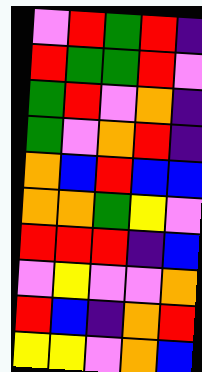[["violet", "red", "green", "red", "indigo"], ["red", "green", "green", "red", "violet"], ["green", "red", "violet", "orange", "indigo"], ["green", "violet", "orange", "red", "indigo"], ["orange", "blue", "red", "blue", "blue"], ["orange", "orange", "green", "yellow", "violet"], ["red", "red", "red", "indigo", "blue"], ["violet", "yellow", "violet", "violet", "orange"], ["red", "blue", "indigo", "orange", "red"], ["yellow", "yellow", "violet", "orange", "blue"]]